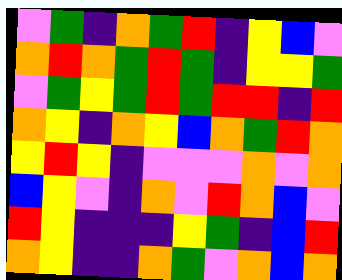[["violet", "green", "indigo", "orange", "green", "red", "indigo", "yellow", "blue", "violet"], ["orange", "red", "orange", "green", "red", "green", "indigo", "yellow", "yellow", "green"], ["violet", "green", "yellow", "green", "red", "green", "red", "red", "indigo", "red"], ["orange", "yellow", "indigo", "orange", "yellow", "blue", "orange", "green", "red", "orange"], ["yellow", "red", "yellow", "indigo", "violet", "violet", "violet", "orange", "violet", "orange"], ["blue", "yellow", "violet", "indigo", "orange", "violet", "red", "orange", "blue", "violet"], ["red", "yellow", "indigo", "indigo", "indigo", "yellow", "green", "indigo", "blue", "red"], ["orange", "yellow", "indigo", "indigo", "orange", "green", "violet", "orange", "blue", "orange"]]